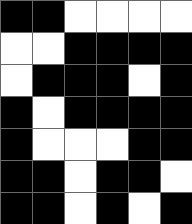[["black", "black", "white", "white", "white", "white"], ["white", "white", "black", "black", "black", "black"], ["white", "black", "black", "black", "white", "black"], ["black", "white", "black", "black", "black", "black"], ["black", "white", "white", "white", "black", "black"], ["black", "black", "white", "black", "black", "white"], ["black", "black", "white", "black", "white", "black"]]